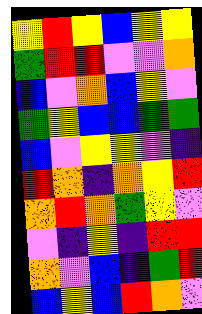[["yellow", "red", "yellow", "blue", "yellow", "yellow"], ["green", "red", "red", "violet", "violet", "orange"], ["blue", "violet", "orange", "blue", "yellow", "violet"], ["green", "yellow", "blue", "blue", "green", "green"], ["blue", "violet", "yellow", "yellow", "violet", "indigo"], ["red", "orange", "indigo", "orange", "yellow", "red"], ["orange", "red", "orange", "green", "yellow", "violet"], ["violet", "indigo", "yellow", "indigo", "red", "red"], ["orange", "violet", "blue", "indigo", "green", "red"], ["blue", "yellow", "blue", "red", "orange", "violet"]]